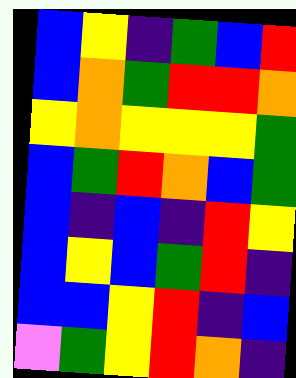[["blue", "yellow", "indigo", "green", "blue", "red"], ["blue", "orange", "green", "red", "red", "orange"], ["yellow", "orange", "yellow", "yellow", "yellow", "green"], ["blue", "green", "red", "orange", "blue", "green"], ["blue", "indigo", "blue", "indigo", "red", "yellow"], ["blue", "yellow", "blue", "green", "red", "indigo"], ["blue", "blue", "yellow", "red", "indigo", "blue"], ["violet", "green", "yellow", "red", "orange", "indigo"]]